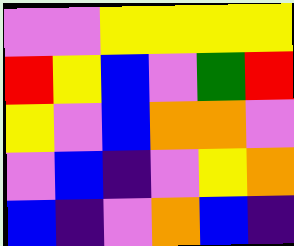[["violet", "violet", "yellow", "yellow", "yellow", "yellow"], ["red", "yellow", "blue", "violet", "green", "red"], ["yellow", "violet", "blue", "orange", "orange", "violet"], ["violet", "blue", "indigo", "violet", "yellow", "orange"], ["blue", "indigo", "violet", "orange", "blue", "indigo"]]